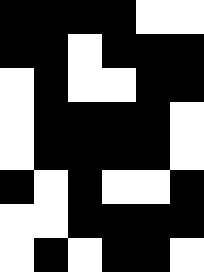[["black", "black", "black", "black", "white", "white"], ["black", "black", "white", "black", "black", "black"], ["white", "black", "white", "white", "black", "black"], ["white", "black", "black", "black", "black", "white"], ["white", "black", "black", "black", "black", "white"], ["black", "white", "black", "white", "white", "black"], ["white", "white", "black", "black", "black", "black"], ["white", "black", "white", "black", "black", "white"]]